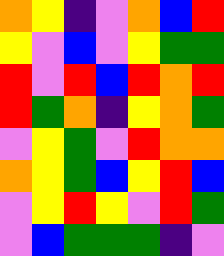[["orange", "yellow", "indigo", "violet", "orange", "blue", "red"], ["yellow", "violet", "blue", "violet", "yellow", "green", "green"], ["red", "violet", "red", "blue", "red", "orange", "red"], ["red", "green", "orange", "indigo", "yellow", "orange", "green"], ["violet", "yellow", "green", "violet", "red", "orange", "orange"], ["orange", "yellow", "green", "blue", "yellow", "red", "blue"], ["violet", "yellow", "red", "yellow", "violet", "red", "green"], ["violet", "blue", "green", "green", "green", "indigo", "violet"]]